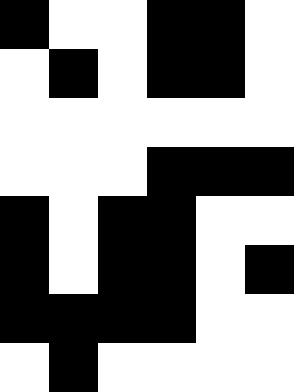[["black", "white", "white", "black", "black", "white"], ["white", "black", "white", "black", "black", "white"], ["white", "white", "white", "white", "white", "white"], ["white", "white", "white", "black", "black", "black"], ["black", "white", "black", "black", "white", "white"], ["black", "white", "black", "black", "white", "black"], ["black", "black", "black", "black", "white", "white"], ["white", "black", "white", "white", "white", "white"]]